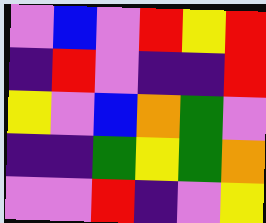[["violet", "blue", "violet", "red", "yellow", "red"], ["indigo", "red", "violet", "indigo", "indigo", "red"], ["yellow", "violet", "blue", "orange", "green", "violet"], ["indigo", "indigo", "green", "yellow", "green", "orange"], ["violet", "violet", "red", "indigo", "violet", "yellow"]]